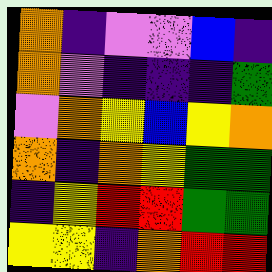[["orange", "indigo", "violet", "violet", "blue", "indigo"], ["orange", "violet", "indigo", "indigo", "indigo", "green"], ["violet", "orange", "yellow", "blue", "yellow", "orange"], ["orange", "indigo", "orange", "yellow", "green", "green"], ["indigo", "yellow", "red", "red", "green", "green"], ["yellow", "yellow", "indigo", "orange", "red", "red"]]